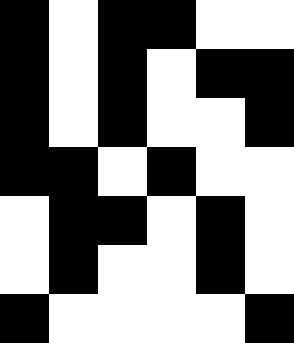[["black", "white", "black", "black", "white", "white"], ["black", "white", "black", "white", "black", "black"], ["black", "white", "black", "white", "white", "black"], ["black", "black", "white", "black", "white", "white"], ["white", "black", "black", "white", "black", "white"], ["white", "black", "white", "white", "black", "white"], ["black", "white", "white", "white", "white", "black"]]